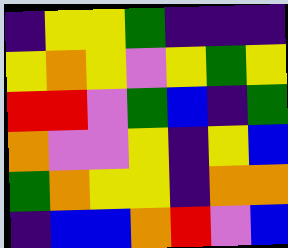[["indigo", "yellow", "yellow", "green", "indigo", "indigo", "indigo"], ["yellow", "orange", "yellow", "violet", "yellow", "green", "yellow"], ["red", "red", "violet", "green", "blue", "indigo", "green"], ["orange", "violet", "violet", "yellow", "indigo", "yellow", "blue"], ["green", "orange", "yellow", "yellow", "indigo", "orange", "orange"], ["indigo", "blue", "blue", "orange", "red", "violet", "blue"]]